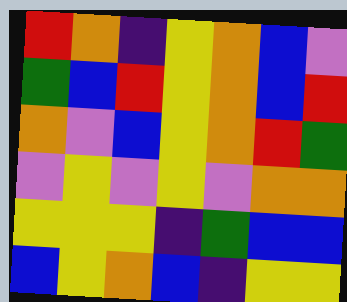[["red", "orange", "indigo", "yellow", "orange", "blue", "violet"], ["green", "blue", "red", "yellow", "orange", "blue", "red"], ["orange", "violet", "blue", "yellow", "orange", "red", "green"], ["violet", "yellow", "violet", "yellow", "violet", "orange", "orange"], ["yellow", "yellow", "yellow", "indigo", "green", "blue", "blue"], ["blue", "yellow", "orange", "blue", "indigo", "yellow", "yellow"]]